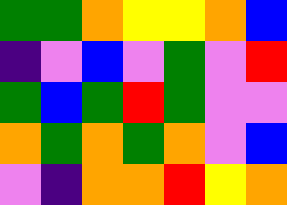[["green", "green", "orange", "yellow", "yellow", "orange", "blue"], ["indigo", "violet", "blue", "violet", "green", "violet", "red"], ["green", "blue", "green", "red", "green", "violet", "violet"], ["orange", "green", "orange", "green", "orange", "violet", "blue"], ["violet", "indigo", "orange", "orange", "red", "yellow", "orange"]]